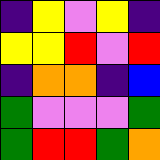[["indigo", "yellow", "violet", "yellow", "indigo"], ["yellow", "yellow", "red", "violet", "red"], ["indigo", "orange", "orange", "indigo", "blue"], ["green", "violet", "violet", "violet", "green"], ["green", "red", "red", "green", "orange"]]